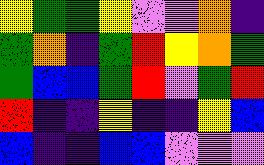[["yellow", "green", "green", "yellow", "violet", "violet", "orange", "indigo"], ["green", "orange", "indigo", "green", "red", "yellow", "orange", "green"], ["green", "blue", "blue", "green", "red", "violet", "green", "red"], ["red", "indigo", "indigo", "yellow", "indigo", "indigo", "yellow", "blue"], ["blue", "indigo", "indigo", "blue", "blue", "violet", "violet", "violet"]]